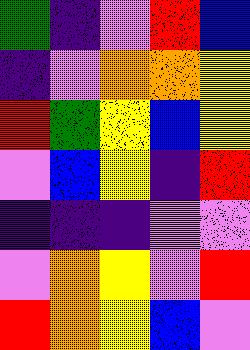[["green", "indigo", "violet", "red", "blue"], ["indigo", "violet", "orange", "orange", "yellow"], ["red", "green", "yellow", "blue", "yellow"], ["violet", "blue", "yellow", "indigo", "red"], ["indigo", "indigo", "indigo", "violet", "violet"], ["violet", "orange", "yellow", "violet", "red"], ["red", "orange", "yellow", "blue", "violet"]]